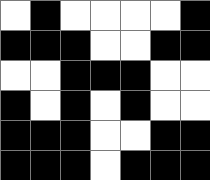[["white", "black", "white", "white", "white", "white", "black"], ["black", "black", "black", "white", "white", "black", "black"], ["white", "white", "black", "black", "black", "white", "white"], ["black", "white", "black", "white", "black", "white", "white"], ["black", "black", "black", "white", "white", "black", "black"], ["black", "black", "black", "white", "black", "black", "black"]]